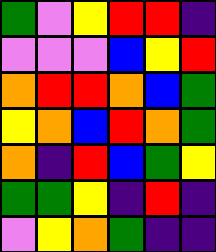[["green", "violet", "yellow", "red", "red", "indigo"], ["violet", "violet", "violet", "blue", "yellow", "red"], ["orange", "red", "red", "orange", "blue", "green"], ["yellow", "orange", "blue", "red", "orange", "green"], ["orange", "indigo", "red", "blue", "green", "yellow"], ["green", "green", "yellow", "indigo", "red", "indigo"], ["violet", "yellow", "orange", "green", "indigo", "indigo"]]